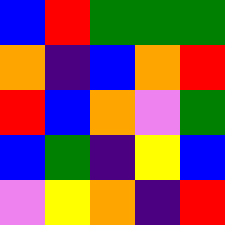[["blue", "red", "green", "green", "green"], ["orange", "indigo", "blue", "orange", "red"], ["red", "blue", "orange", "violet", "green"], ["blue", "green", "indigo", "yellow", "blue"], ["violet", "yellow", "orange", "indigo", "red"]]